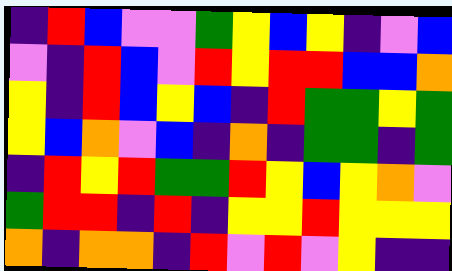[["indigo", "red", "blue", "violet", "violet", "green", "yellow", "blue", "yellow", "indigo", "violet", "blue"], ["violet", "indigo", "red", "blue", "violet", "red", "yellow", "red", "red", "blue", "blue", "orange"], ["yellow", "indigo", "red", "blue", "yellow", "blue", "indigo", "red", "green", "green", "yellow", "green"], ["yellow", "blue", "orange", "violet", "blue", "indigo", "orange", "indigo", "green", "green", "indigo", "green"], ["indigo", "red", "yellow", "red", "green", "green", "red", "yellow", "blue", "yellow", "orange", "violet"], ["green", "red", "red", "indigo", "red", "indigo", "yellow", "yellow", "red", "yellow", "yellow", "yellow"], ["orange", "indigo", "orange", "orange", "indigo", "red", "violet", "red", "violet", "yellow", "indigo", "indigo"]]